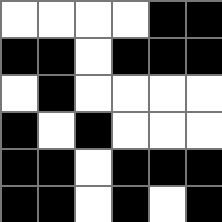[["white", "white", "white", "white", "black", "black"], ["black", "black", "white", "black", "black", "black"], ["white", "black", "white", "white", "white", "white"], ["black", "white", "black", "white", "white", "white"], ["black", "black", "white", "black", "black", "black"], ["black", "black", "white", "black", "white", "black"]]